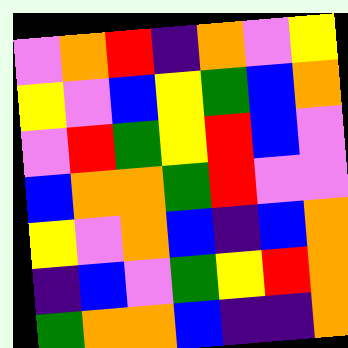[["violet", "orange", "red", "indigo", "orange", "violet", "yellow"], ["yellow", "violet", "blue", "yellow", "green", "blue", "orange"], ["violet", "red", "green", "yellow", "red", "blue", "violet"], ["blue", "orange", "orange", "green", "red", "violet", "violet"], ["yellow", "violet", "orange", "blue", "indigo", "blue", "orange"], ["indigo", "blue", "violet", "green", "yellow", "red", "orange"], ["green", "orange", "orange", "blue", "indigo", "indigo", "orange"]]